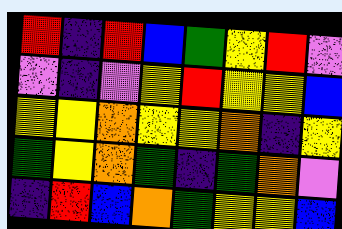[["red", "indigo", "red", "blue", "green", "yellow", "red", "violet"], ["violet", "indigo", "violet", "yellow", "red", "yellow", "yellow", "blue"], ["yellow", "yellow", "orange", "yellow", "yellow", "orange", "indigo", "yellow"], ["green", "yellow", "orange", "green", "indigo", "green", "orange", "violet"], ["indigo", "red", "blue", "orange", "green", "yellow", "yellow", "blue"]]